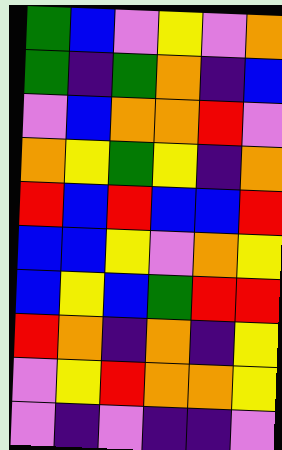[["green", "blue", "violet", "yellow", "violet", "orange"], ["green", "indigo", "green", "orange", "indigo", "blue"], ["violet", "blue", "orange", "orange", "red", "violet"], ["orange", "yellow", "green", "yellow", "indigo", "orange"], ["red", "blue", "red", "blue", "blue", "red"], ["blue", "blue", "yellow", "violet", "orange", "yellow"], ["blue", "yellow", "blue", "green", "red", "red"], ["red", "orange", "indigo", "orange", "indigo", "yellow"], ["violet", "yellow", "red", "orange", "orange", "yellow"], ["violet", "indigo", "violet", "indigo", "indigo", "violet"]]